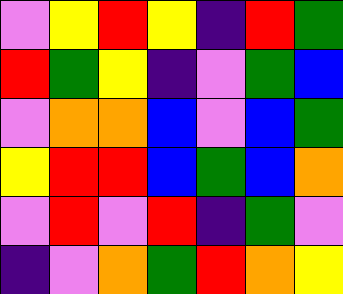[["violet", "yellow", "red", "yellow", "indigo", "red", "green"], ["red", "green", "yellow", "indigo", "violet", "green", "blue"], ["violet", "orange", "orange", "blue", "violet", "blue", "green"], ["yellow", "red", "red", "blue", "green", "blue", "orange"], ["violet", "red", "violet", "red", "indigo", "green", "violet"], ["indigo", "violet", "orange", "green", "red", "orange", "yellow"]]